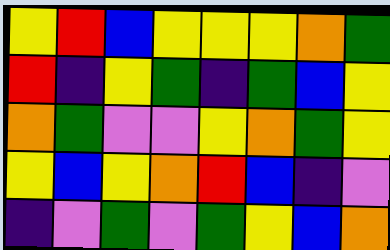[["yellow", "red", "blue", "yellow", "yellow", "yellow", "orange", "green"], ["red", "indigo", "yellow", "green", "indigo", "green", "blue", "yellow"], ["orange", "green", "violet", "violet", "yellow", "orange", "green", "yellow"], ["yellow", "blue", "yellow", "orange", "red", "blue", "indigo", "violet"], ["indigo", "violet", "green", "violet", "green", "yellow", "blue", "orange"]]